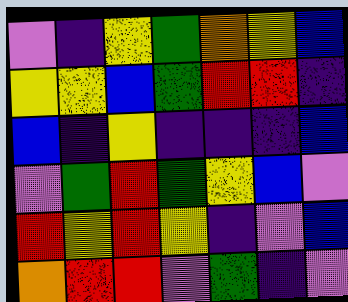[["violet", "indigo", "yellow", "green", "orange", "yellow", "blue"], ["yellow", "yellow", "blue", "green", "red", "red", "indigo"], ["blue", "indigo", "yellow", "indigo", "indigo", "indigo", "blue"], ["violet", "green", "red", "green", "yellow", "blue", "violet"], ["red", "yellow", "red", "yellow", "indigo", "violet", "blue"], ["orange", "red", "red", "violet", "green", "indigo", "violet"]]